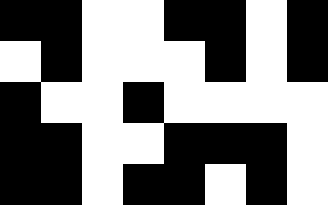[["black", "black", "white", "white", "black", "black", "white", "black"], ["white", "black", "white", "white", "white", "black", "white", "black"], ["black", "white", "white", "black", "white", "white", "white", "white"], ["black", "black", "white", "white", "black", "black", "black", "white"], ["black", "black", "white", "black", "black", "white", "black", "white"]]